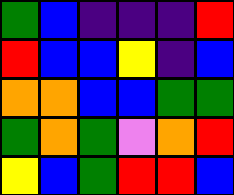[["green", "blue", "indigo", "indigo", "indigo", "red"], ["red", "blue", "blue", "yellow", "indigo", "blue"], ["orange", "orange", "blue", "blue", "green", "green"], ["green", "orange", "green", "violet", "orange", "red"], ["yellow", "blue", "green", "red", "red", "blue"]]